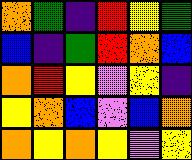[["orange", "green", "indigo", "red", "yellow", "green"], ["blue", "indigo", "green", "red", "orange", "blue"], ["orange", "red", "yellow", "violet", "yellow", "indigo"], ["yellow", "orange", "blue", "violet", "blue", "orange"], ["orange", "yellow", "orange", "yellow", "violet", "yellow"]]